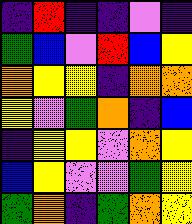[["indigo", "red", "indigo", "indigo", "violet", "indigo"], ["green", "blue", "violet", "red", "blue", "yellow"], ["orange", "yellow", "yellow", "indigo", "orange", "orange"], ["yellow", "violet", "green", "orange", "indigo", "blue"], ["indigo", "yellow", "yellow", "violet", "orange", "yellow"], ["blue", "yellow", "violet", "violet", "green", "yellow"], ["green", "orange", "indigo", "green", "orange", "yellow"]]